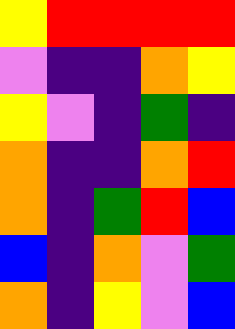[["yellow", "red", "red", "red", "red"], ["violet", "indigo", "indigo", "orange", "yellow"], ["yellow", "violet", "indigo", "green", "indigo"], ["orange", "indigo", "indigo", "orange", "red"], ["orange", "indigo", "green", "red", "blue"], ["blue", "indigo", "orange", "violet", "green"], ["orange", "indigo", "yellow", "violet", "blue"]]